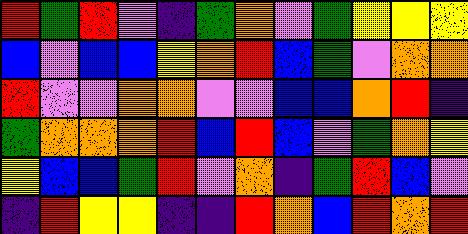[["red", "green", "red", "violet", "indigo", "green", "orange", "violet", "green", "yellow", "yellow", "yellow"], ["blue", "violet", "blue", "blue", "yellow", "orange", "red", "blue", "green", "violet", "orange", "orange"], ["red", "violet", "violet", "orange", "orange", "violet", "violet", "blue", "blue", "orange", "red", "indigo"], ["green", "orange", "orange", "orange", "red", "blue", "red", "blue", "violet", "green", "orange", "yellow"], ["yellow", "blue", "blue", "green", "red", "violet", "orange", "indigo", "green", "red", "blue", "violet"], ["indigo", "red", "yellow", "yellow", "indigo", "indigo", "red", "orange", "blue", "red", "orange", "red"]]